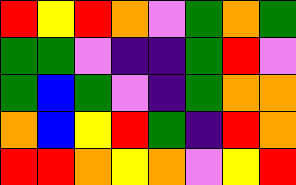[["red", "yellow", "red", "orange", "violet", "green", "orange", "green"], ["green", "green", "violet", "indigo", "indigo", "green", "red", "violet"], ["green", "blue", "green", "violet", "indigo", "green", "orange", "orange"], ["orange", "blue", "yellow", "red", "green", "indigo", "red", "orange"], ["red", "red", "orange", "yellow", "orange", "violet", "yellow", "red"]]